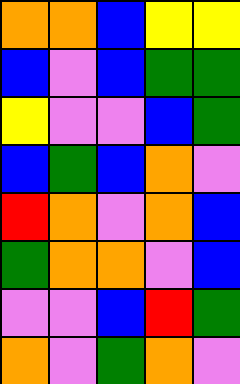[["orange", "orange", "blue", "yellow", "yellow"], ["blue", "violet", "blue", "green", "green"], ["yellow", "violet", "violet", "blue", "green"], ["blue", "green", "blue", "orange", "violet"], ["red", "orange", "violet", "orange", "blue"], ["green", "orange", "orange", "violet", "blue"], ["violet", "violet", "blue", "red", "green"], ["orange", "violet", "green", "orange", "violet"]]